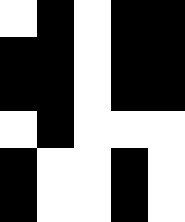[["white", "black", "white", "black", "black"], ["black", "black", "white", "black", "black"], ["black", "black", "white", "black", "black"], ["white", "black", "white", "white", "white"], ["black", "white", "white", "black", "white"], ["black", "white", "white", "black", "white"]]